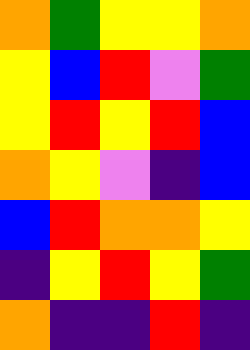[["orange", "green", "yellow", "yellow", "orange"], ["yellow", "blue", "red", "violet", "green"], ["yellow", "red", "yellow", "red", "blue"], ["orange", "yellow", "violet", "indigo", "blue"], ["blue", "red", "orange", "orange", "yellow"], ["indigo", "yellow", "red", "yellow", "green"], ["orange", "indigo", "indigo", "red", "indigo"]]